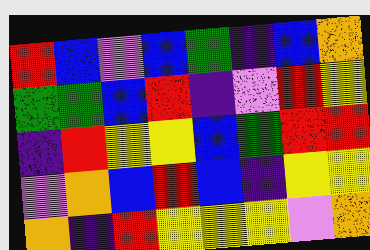[["red", "blue", "violet", "blue", "green", "indigo", "blue", "orange"], ["green", "green", "blue", "red", "indigo", "violet", "red", "yellow"], ["indigo", "red", "yellow", "yellow", "blue", "green", "red", "red"], ["violet", "orange", "blue", "red", "blue", "indigo", "yellow", "yellow"], ["orange", "indigo", "red", "yellow", "yellow", "yellow", "violet", "orange"]]